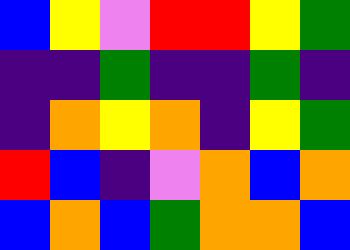[["blue", "yellow", "violet", "red", "red", "yellow", "green"], ["indigo", "indigo", "green", "indigo", "indigo", "green", "indigo"], ["indigo", "orange", "yellow", "orange", "indigo", "yellow", "green"], ["red", "blue", "indigo", "violet", "orange", "blue", "orange"], ["blue", "orange", "blue", "green", "orange", "orange", "blue"]]